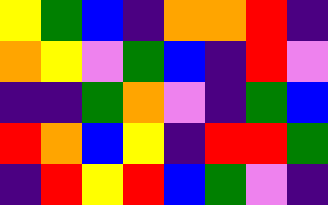[["yellow", "green", "blue", "indigo", "orange", "orange", "red", "indigo"], ["orange", "yellow", "violet", "green", "blue", "indigo", "red", "violet"], ["indigo", "indigo", "green", "orange", "violet", "indigo", "green", "blue"], ["red", "orange", "blue", "yellow", "indigo", "red", "red", "green"], ["indigo", "red", "yellow", "red", "blue", "green", "violet", "indigo"]]